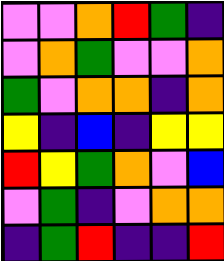[["violet", "violet", "orange", "red", "green", "indigo"], ["violet", "orange", "green", "violet", "violet", "orange"], ["green", "violet", "orange", "orange", "indigo", "orange"], ["yellow", "indigo", "blue", "indigo", "yellow", "yellow"], ["red", "yellow", "green", "orange", "violet", "blue"], ["violet", "green", "indigo", "violet", "orange", "orange"], ["indigo", "green", "red", "indigo", "indigo", "red"]]